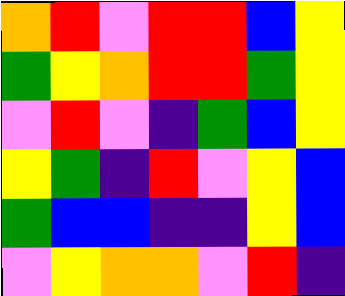[["orange", "red", "violet", "red", "red", "blue", "yellow"], ["green", "yellow", "orange", "red", "red", "green", "yellow"], ["violet", "red", "violet", "indigo", "green", "blue", "yellow"], ["yellow", "green", "indigo", "red", "violet", "yellow", "blue"], ["green", "blue", "blue", "indigo", "indigo", "yellow", "blue"], ["violet", "yellow", "orange", "orange", "violet", "red", "indigo"]]